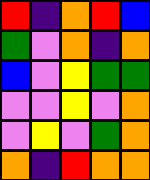[["red", "indigo", "orange", "red", "blue"], ["green", "violet", "orange", "indigo", "orange"], ["blue", "violet", "yellow", "green", "green"], ["violet", "violet", "yellow", "violet", "orange"], ["violet", "yellow", "violet", "green", "orange"], ["orange", "indigo", "red", "orange", "orange"]]